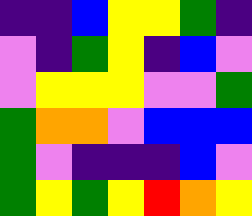[["indigo", "indigo", "blue", "yellow", "yellow", "green", "indigo"], ["violet", "indigo", "green", "yellow", "indigo", "blue", "violet"], ["violet", "yellow", "yellow", "yellow", "violet", "violet", "green"], ["green", "orange", "orange", "violet", "blue", "blue", "blue"], ["green", "violet", "indigo", "indigo", "indigo", "blue", "violet"], ["green", "yellow", "green", "yellow", "red", "orange", "yellow"]]